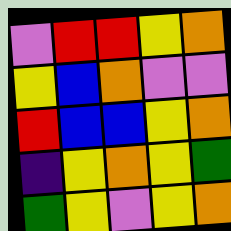[["violet", "red", "red", "yellow", "orange"], ["yellow", "blue", "orange", "violet", "violet"], ["red", "blue", "blue", "yellow", "orange"], ["indigo", "yellow", "orange", "yellow", "green"], ["green", "yellow", "violet", "yellow", "orange"]]